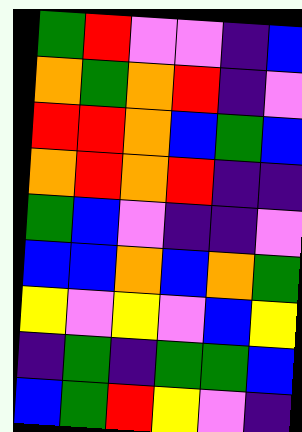[["green", "red", "violet", "violet", "indigo", "blue"], ["orange", "green", "orange", "red", "indigo", "violet"], ["red", "red", "orange", "blue", "green", "blue"], ["orange", "red", "orange", "red", "indigo", "indigo"], ["green", "blue", "violet", "indigo", "indigo", "violet"], ["blue", "blue", "orange", "blue", "orange", "green"], ["yellow", "violet", "yellow", "violet", "blue", "yellow"], ["indigo", "green", "indigo", "green", "green", "blue"], ["blue", "green", "red", "yellow", "violet", "indigo"]]